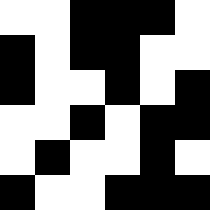[["white", "white", "black", "black", "black", "white"], ["black", "white", "black", "black", "white", "white"], ["black", "white", "white", "black", "white", "black"], ["white", "white", "black", "white", "black", "black"], ["white", "black", "white", "white", "black", "white"], ["black", "white", "white", "black", "black", "black"]]